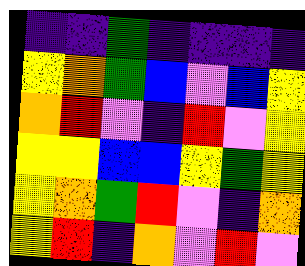[["indigo", "indigo", "green", "indigo", "indigo", "indigo", "indigo"], ["yellow", "orange", "green", "blue", "violet", "blue", "yellow"], ["orange", "red", "violet", "indigo", "red", "violet", "yellow"], ["yellow", "yellow", "blue", "blue", "yellow", "green", "yellow"], ["yellow", "orange", "green", "red", "violet", "indigo", "orange"], ["yellow", "red", "indigo", "orange", "violet", "red", "violet"]]